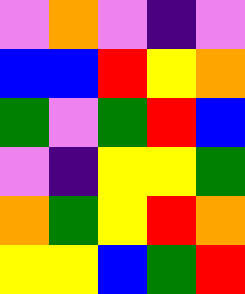[["violet", "orange", "violet", "indigo", "violet"], ["blue", "blue", "red", "yellow", "orange"], ["green", "violet", "green", "red", "blue"], ["violet", "indigo", "yellow", "yellow", "green"], ["orange", "green", "yellow", "red", "orange"], ["yellow", "yellow", "blue", "green", "red"]]